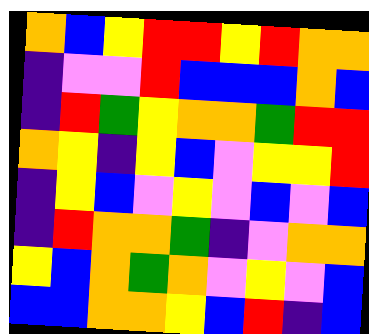[["orange", "blue", "yellow", "red", "red", "yellow", "red", "orange", "orange"], ["indigo", "violet", "violet", "red", "blue", "blue", "blue", "orange", "blue"], ["indigo", "red", "green", "yellow", "orange", "orange", "green", "red", "red"], ["orange", "yellow", "indigo", "yellow", "blue", "violet", "yellow", "yellow", "red"], ["indigo", "yellow", "blue", "violet", "yellow", "violet", "blue", "violet", "blue"], ["indigo", "red", "orange", "orange", "green", "indigo", "violet", "orange", "orange"], ["yellow", "blue", "orange", "green", "orange", "violet", "yellow", "violet", "blue"], ["blue", "blue", "orange", "orange", "yellow", "blue", "red", "indigo", "blue"]]